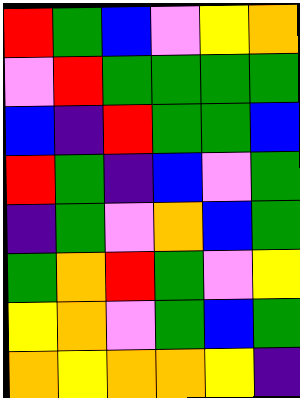[["red", "green", "blue", "violet", "yellow", "orange"], ["violet", "red", "green", "green", "green", "green"], ["blue", "indigo", "red", "green", "green", "blue"], ["red", "green", "indigo", "blue", "violet", "green"], ["indigo", "green", "violet", "orange", "blue", "green"], ["green", "orange", "red", "green", "violet", "yellow"], ["yellow", "orange", "violet", "green", "blue", "green"], ["orange", "yellow", "orange", "orange", "yellow", "indigo"]]